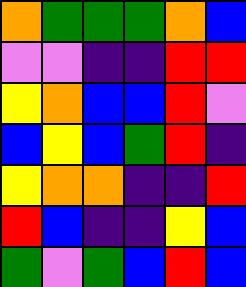[["orange", "green", "green", "green", "orange", "blue"], ["violet", "violet", "indigo", "indigo", "red", "red"], ["yellow", "orange", "blue", "blue", "red", "violet"], ["blue", "yellow", "blue", "green", "red", "indigo"], ["yellow", "orange", "orange", "indigo", "indigo", "red"], ["red", "blue", "indigo", "indigo", "yellow", "blue"], ["green", "violet", "green", "blue", "red", "blue"]]